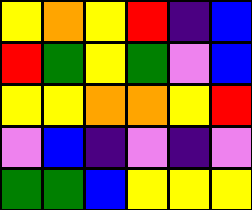[["yellow", "orange", "yellow", "red", "indigo", "blue"], ["red", "green", "yellow", "green", "violet", "blue"], ["yellow", "yellow", "orange", "orange", "yellow", "red"], ["violet", "blue", "indigo", "violet", "indigo", "violet"], ["green", "green", "blue", "yellow", "yellow", "yellow"]]